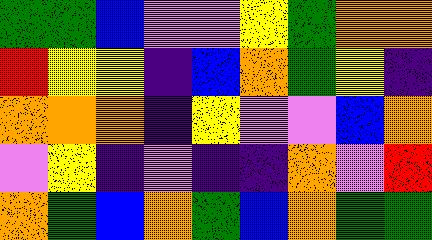[["green", "green", "blue", "violet", "violet", "yellow", "green", "orange", "orange"], ["red", "yellow", "yellow", "indigo", "blue", "orange", "green", "yellow", "indigo"], ["orange", "orange", "orange", "indigo", "yellow", "violet", "violet", "blue", "orange"], ["violet", "yellow", "indigo", "violet", "indigo", "indigo", "orange", "violet", "red"], ["orange", "green", "blue", "orange", "green", "blue", "orange", "green", "green"]]